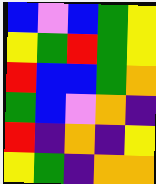[["blue", "violet", "blue", "green", "yellow"], ["yellow", "green", "red", "green", "yellow"], ["red", "blue", "blue", "green", "orange"], ["green", "blue", "violet", "orange", "indigo"], ["red", "indigo", "orange", "indigo", "yellow"], ["yellow", "green", "indigo", "orange", "orange"]]